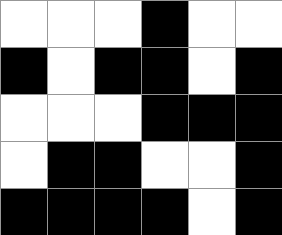[["white", "white", "white", "black", "white", "white"], ["black", "white", "black", "black", "white", "black"], ["white", "white", "white", "black", "black", "black"], ["white", "black", "black", "white", "white", "black"], ["black", "black", "black", "black", "white", "black"]]